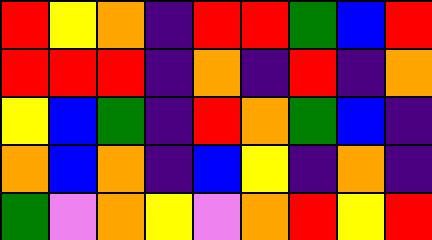[["red", "yellow", "orange", "indigo", "red", "red", "green", "blue", "red"], ["red", "red", "red", "indigo", "orange", "indigo", "red", "indigo", "orange"], ["yellow", "blue", "green", "indigo", "red", "orange", "green", "blue", "indigo"], ["orange", "blue", "orange", "indigo", "blue", "yellow", "indigo", "orange", "indigo"], ["green", "violet", "orange", "yellow", "violet", "orange", "red", "yellow", "red"]]